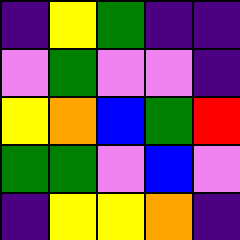[["indigo", "yellow", "green", "indigo", "indigo"], ["violet", "green", "violet", "violet", "indigo"], ["yellow", "orange", "blue", "green", "red"], ["green", "green", "violet", "blue", "violet"], ["indigo", "yellow", "yellow", "orange", "indigo"]]